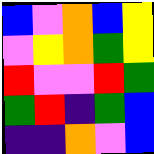[["blue", "violet", "orange", "blue", "yellow"], ["violet", "yellow", "orange", "green", "yellow"], ["red", "violet", "violet", "red", "green"], ["green", "red", "indigo", "green", "blue"], ["indigo", "indigo", "orange", "violet", "blue"]]